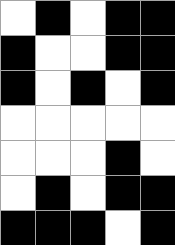[["white", "black", "white", "black", "black"], ["black", "white", "white", "black", "black"], ["black", "white", "black", "white", "black"], ["white", "white", "white", "white", "white"], ["white", "white", "white", "black", "white"], ["white", "black", "white", "black", "black"], ["black", "black", "black", "white", "black"]]